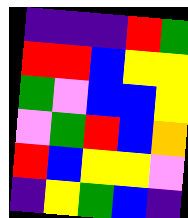[["indigo", "indigo", "indigo", "red", "green"], ["red", "red", "blue", "yellow", "yellow"], ["green", "violet", "blue", "blue", "yellow"], ["violet", "green", "red", "blue", "orange"], ["red", "blue", "yellow", "yellow", "violet"], ["indigo", "yellow", "green", "blue", "indigo"]]